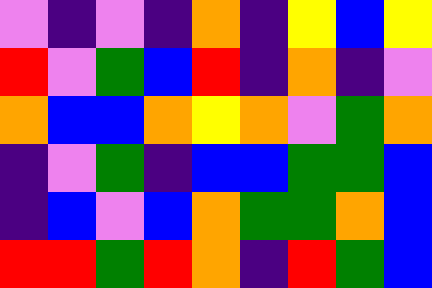[["violet", "indigo", "violet", "indigo", "orange", "indigo", "yellow", "blue", "yellow"], ["red", "violet", "green", "blue", "red", "indigo", "orange", "indigo", "violet"], ["orange", "blue", "blue", "orange", "yellow", "orange", "violet", "green", "orange"], ["indigo", "violet", "green", "indigo", "blue", "blue", "green", "green", "blue"], ["indigo", "blue", "violet", "blue", "orange", "green", "green", "orange", "blue"], ["red", "red", "green", "red", "orange", "indigo", "red", "green", "blue"]]